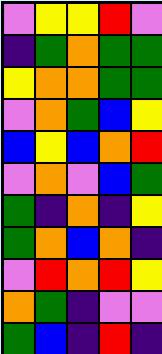[["violet", "yellow", "yellow", "red", "violet"], ["indigo", "green", "orange", "green", "green"], ["yellow", "orange", "orange", "green", "green"], ["violet", "orange", "green", "blue", "yellow"], ["blue", "yellow", "blue", "orange", "red"], ["violet", "orange", "violet", "blue", "green"], ["green", "indigo", "orange", "indigo", "yellow"], ["green", "orange", "blue", "orange", "indigo"], ["violet", "red", "orange", "red", "yellow"], ["orange", "green", "indigo", "violet", "violet"], ["green", "blue", "indigo", "red", "indigo"]]